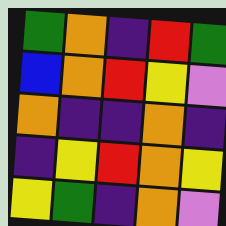[["green", "orange", "indigo", "red", "green"], ["blue", "orange", "red", "yellow", "violet"], ["orange", "indigo", "indigo", "orange", "indigo"], ["indigo", "yellow", "red", "orange", "yellow"], ["yellow", "green", "indigo", "orange", "violet"]]